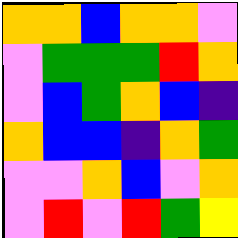[["orange", "orange", "blue", "orange", "orange", "violet"], ["violet", "green", "green", "green", "red", "orange"], ["violet", "blue", "green", "orange", "blue", "indigo"], ["orange", "blue", "blue", "indigo", "orange", "green"], ["violet", "violet", "orange", "blue", "violet", "orange"], ["violet", "red", "violet", "red", "green", "yellow"]]